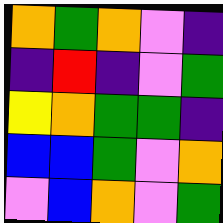[["orange", "green", "orange", "violet", "indigo"], ["indigo", "red", "indigo", "violet", "green"], ["yellow", "orange", "green", "green", "indigo"], ["blue", "blue", "green", "violet", "orange"], ["violet", "blue", "orange", "violet", "green"]]